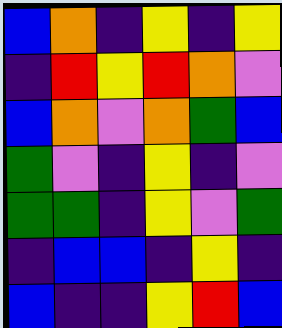[["blue", "orange", "indigo", "yellow", "indigo", "yellow"], ["indigo", "red", "yellow", "red", "orange", "violet"], ["blue", "orange", "violet", "orange", "green", "blue"], ["green", "violet", "indigo", "yellow", "indigo", "violet"], ["green", "green", "indigo", "yellow", "violet", "green"], ["indigo", "blue", "blue", "indigo", "yellow", "indigo"], ["blue", "indigo", "indigo", "yellow", "red", "blue"]]